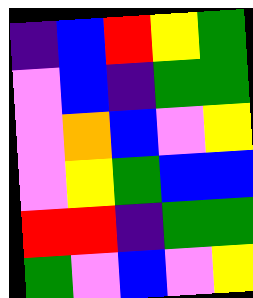[["indigo", "blue", "red", "yellow", "green"], ["violet", "blue", "indigo", "green", "green"], ["violet", "orange", "blue", "violet", "yellow"], ["violet", "yellow", "green", "blue", "blue"], ["red", "red", "indigo", "green", "green"], ["green", "violet", "blue", "violet", "yellow"]]